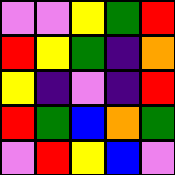[["violet", "violet", "yellow", "green", "red"], ["red", "yellow", "green", "indigo", "orange"], ["yellow", "indigo", "violet", "indigo", "red"], ["red", "green", "blue", "orange", "green"], ["violet", "red", "yellow", "blue", "violet"]]